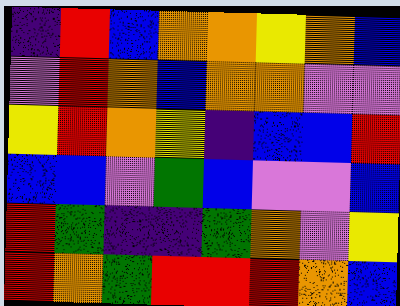[["indigo", "red", "blue", "orange", "orange", "yellow", "orange", "blue"], ["violet", "red", "orange", "blue", "orange", "orange", "violet", "violet"], ["yellow", "red", "orange", "yellow", "indigo", "blue", "blue", "red"], ["blue", "blue", "violet", "green", "blue", "violet", "violet", "blue"], ["red", "green", "indigo", "indigo", "green", "orange", "violet", "yellow"], ["red", "orange", "green", "red", "red", "red", "orange", "blue"]]